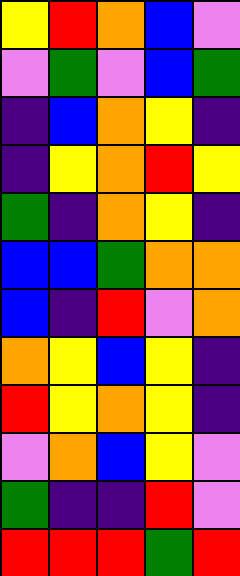[["yellow", "red", "orange", "blue", "violet"], ["violet", "green", "violet", "blue", "green"], ["indigo", "blue", "orange", "yellow", "indigo"], ["indigo", "yellow", "orange", "red", "yellow"], ["green", "indigo", "orange", "yellow", "indigo"], ["blue", "blue", "green", "orange", "orange"], ["blue", "indigo", "red", "violet", "orange"], ["orange", "yellow", "blue", "yellow", "indigo"], ["red", "yellow", "orange", "yellow", "indigo"], ["violet", "orange", "blue", "yellow", "violet"], ["green", "indigo", "indigo", "red", "violet"], ["red", "red", "red", "green", "red"]]